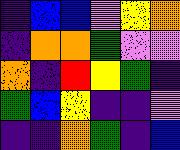[["indigo", "blue", "blue", "violet", "yellow", "orange"], ["indigo", "orange", "orange", "green", "violet", "violet"], ["orange", "indigo", "red", "yellow", "green", "indigo"], ["green", "blue", "yellow", "indigo", "indigo", "violet"], ["indigo", "indigo", "orange", "green", "indigo", "blue"]]